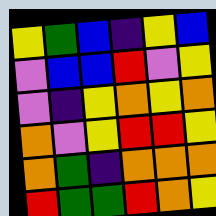[["yellow", "green", "blue", "indigo", "yellow", "blue"], ["violet", "blue", "blue", "red", "violet", "yellow"], ["violet", "indigo", "yellow", "orange", "yellow", "orange"], ["orange", "violet", "yellow", "red", "red", "yellow"], ["orange", "green", "indigo", "orange", "orange", "orange"], ["red", "green", "green", "red", "orange", "yellow"]]